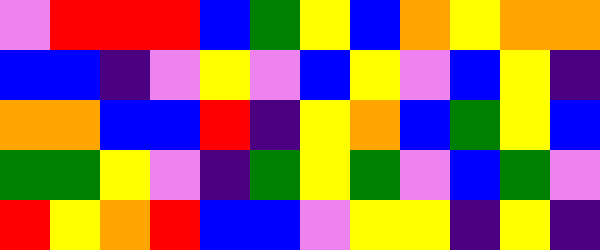[["violet", "red", "red", "red", "blue", "green", "yellow", "blue", "orange", "yellow", "orange", "orange"], ["blue", "blue", "indigo", "violet", "yellow", "violet", "blue", "yellow", "violet", "blue", "yellow", "indigo"], ["orange", "orange", "blue", "blue", "red", "indigo", "yellow", "orange", "blue", "green", "yellow", "blue"], ["green", "green", "yellow", "violet", "indigo", "green", "yellow", "green", "violet", "blue", "green", "violet"], ["red", "yellow", "orange", "red", "blue", "blue", "violet", "yellow", "yellow", "indigo", "yellow", "indigo"]]